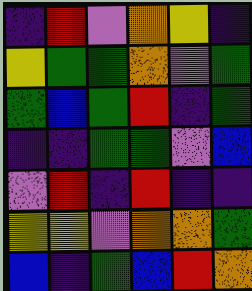[["indigo", "red", "violet", "orange", "yellow", "indigo"], ["yellow", "green", "green", "orange", "violet", "green"], ["green", "blue", "green", "red", "indigo", "green"], ["indigo", "indigo", "green", "green", "violet", "blue"], ["violet", "red", "indigo", "red", "indigo", "indigo"], ["yellow", "yellow", "violet", "orange", "orange", "green"], ["blue", "indigo", "green", "blue", "red", "orange"]]